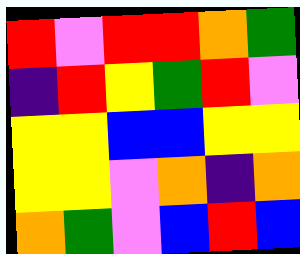[["red", "violet", "red", "red", "orange", "green"], ["indigo", "red", "yellow", "green", "red", "violet"], ["yellow", "yellow", "blue", "blue", "yellow", "yellow"], ["yellow", "yellow", "violet", "orange", "indigo", "orange"], ["orange", "green", "violet", "blue", "red", "blue"]]